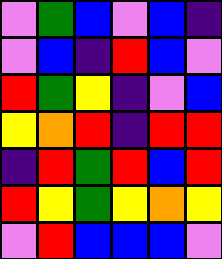[["violet", "green", "blue", "violet", "blue", "indigo"], ["violet", "blue", "indigo", "red", "blue", "violet"], ["red", "green", "yellow", "indigo", "violet", "blue"], ["yellow", "orange", "red", "indigo", "red", "red"], ["indigo", "red", "green", "red", "blue", "red"], ["red", "yellow", "green", "yellow", "orange", "yellow"], ["violet", "red", "blue", "blue", "blue", "violet"]]